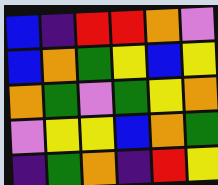[["blue", "indigo", "red", "red", "orange", "violet"], ["blue", "orange", "green", "yellow", "blue", "yellow"], ["orange", "green", "violet", "green", "yellow", "orange"], ["violet", "yellow", "yellow", "blue", "orange", "green"], ["indigo", "green", "orange", "indigo", "red", "yellow"]]